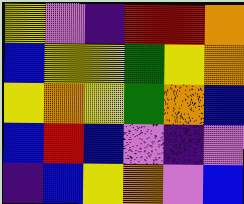[["yellow", "violet", "indigo", "red", "red", "orange"], ["blue", "yellow", "yellow", "green", "yellow", "orange"], ["yellow", "orange", "yellow", "green", "orange", "blue"], ["blue", "red", "blue", "violet", "indigo", "violet"], ["indigo", "blue", "yellow", "orange", "violet", "blue"]]